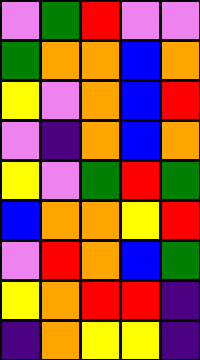[["violet", "green", "red", "violet", "violet"], ["green", "orange", "orange", "blue", "orange"], ["yellow", "violet", "orange", "blue", "red"], ["violet", "indigo", "orange", "blue", "orange"], ["yellow", "violet", "green", "red", "green"], ["blue", "orange", "orange", "yellow", "red"], ["violet", "red", "orange", "blue", "green"], ["yellow", "orange", "red", "red", "indigo"], ["indigo", "orange", "yellow", "yellow", "indigo"]]